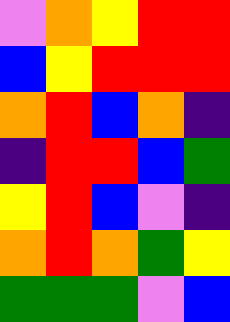[["violet", "orange", "yellow", "red", "red"], ["blue", "yellow", "red", "red", "red"], ["orange", "red", "blue", "orange", "indigo"], ["indigo", "red", "red", "blue", "green"], ["yellow", "red", "blue", "violet", "indigo"], ["orange", "red", "orange", "green", "yellow"], ["green", "green", "green", "violet", "blue"]]